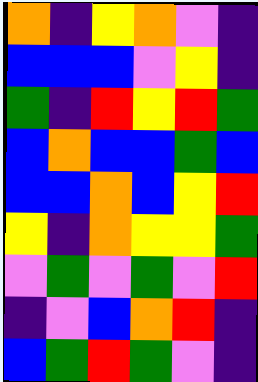[["orange", "indigo", "yellow", "orange", "violet", "indigo"], ["blue", "blue", "blue", "violet", "yellow", "indigo"], ["green", "indigo", "red", "yellow", "red", "green"], ["blue", "orange", "blue", "blue", "green", "blue"], ["blue", "blue", "orange", "blue", "yellow", "red"], ["yellow", "indigo", "orange", "yellow", "yellow", "green"], ["violet", "green", "violet", "green", "violet", "red"], ["indigo", "violet", "blue", "orange", "red", "indigo"], ["blue", "green", "red", "green", "violet", "indigo"]]